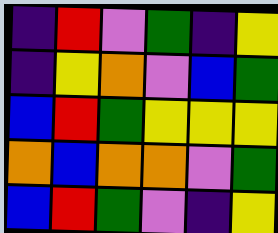[["indigo", "red", "violet", "green", "indigo", "yellow"], ["indigo", "yellow", "orange", "violet", "blue", "green"], ["blue", "red", "green", "yellow", "yellow", "yellow"], ["orange", "blue", "orange", "orange", "violet", "green"], ["blue", "red", "green", "violet", "indigo", "yellow"]]